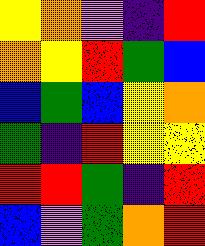[["yellow", "orange", "violet", "indigo", "red"], ["orange", "yellow", "red", "green", "blue"], ["blue", "green", "blue", "yellow", "orange"], ["green", "indigo", "red", "yellow", "yellow"], ["red", "red", "green", "indigo", "red"], ["blue", "violet", "green", "orange", "red"]]